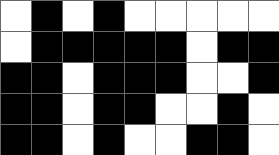[["white", "black", "white", "black", "white", "white", "white", "white", "white"], ["white", "black", "black", "black", "black", "black", "white", "black", "black"], ["black", "black", "white", "black", "black", "black", "white", "white", "black"], ["black", "black", "white", "black", "black", "white", "white", "black", "white"], ["black", "black", "white", "black", "white", "white", "black", "black", "white"]]